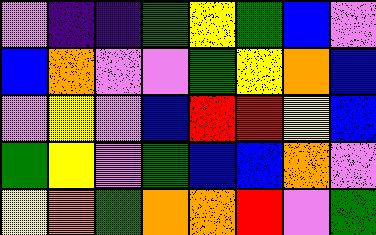[["violet", "indigo", "indigo", "green", "yellow", "green", "blue", "violet"], ["blue", "orange", "violet", "violet", "green", "yellow", "orange", "blue"], ["violet", "yellow", "violet", "blue", "red", "red", "yellow", "blue"], ["green", "yellow", "violet", "green", "blue", "blue", "orange", "violet"], ["yellow", "orange", "green", "orange", "orange", "red", "violet", "green"]]